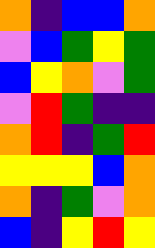[["orange", "indigo", "blue", "blue", "orange"], ["violet", "blue", "green", "yellow", "green"], ["blue", "yellow", "orange", "violet", "green"], ["violet", "red", "green", "indigo", "indigo"], ["orange", "red", "indigo", "green", "red"], ["yellow", "yellow", "yellow", "blue", "orange"], ["orange", "indigo", "green", "violet", "orange"], ["blue", "indigo", "yellow", "red", "yellow"]]